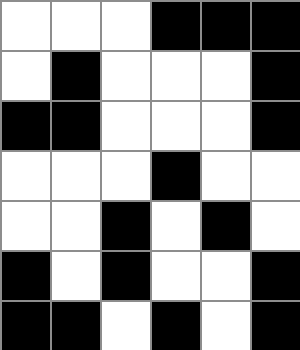[["white", "white", "white", "black", "black", "black"], ["white", "black", "white", "white", "white", "black"], ["black", "black", "white", "white", "white", "black"], ["white", "white", "white", "black", "white", "white"], ["white", "white", "black", "white", "black", "white"], ["black", "white", "black", "white", "white", "black"], ["black", "black", "white", "black", "white", "black"]]